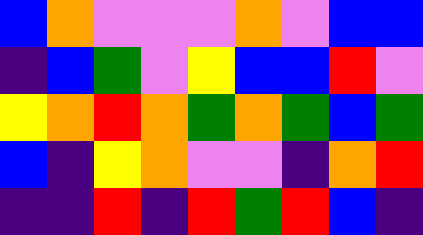[["blue", "orange", "violet", "violet", "violet", "orange", "violet", "blue", "blue"], ["indigo", "blue", "green", "violet", "yellow", "blue", "blue", "red", "violet"], ["yellow", "orange", "red", "orange", "green", "orange", "green", "blue", "green"], ["blue", "indigo", "yellow", "orange", "violet", "violet", "indigo", "orange", "red"], ["indigo", "indigo", "red", "indigo", "red", "green", "red", "blue", "indigo"]]